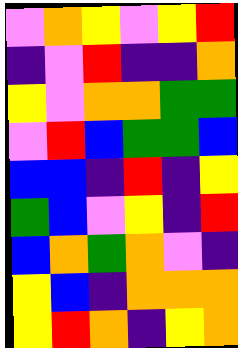[["violet", "orange", "yellow", "violet", "yellow", "red"], ["indigo", "violet", "red", "indigo", "indigo", "orange"], ["yellow", "violet", "orange", "orange", "green", "green"], ["violet", "red", "blue", "green", "green", "blue"], ["blue", "blue", "indigo", "red", "indigo", "yellow"], ["green", "blue", "violet", "yellow", "indigo", "red"], ["blue", "orange", "green", "orange", "violet", "indigo"], ["yellow", "blue", "indigo", "orange", "orange", "orange"], ["yellow", "red", "orange", "indigo", "yellow", "orange"]]